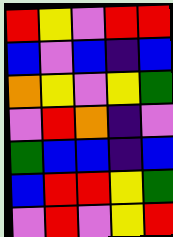[["red", "yellow", "violet", "red", "red"], ["blue", "violet", "blue", "indigo", "blue"], ["orange", "yellow", "violet", "yellow", "green"], ["violet", "red", "orange", "indigo", "violet"], ["green", "blue", "blue", "indigo", "blue"], ["blue", "red", "red", "yellow", "green"], ["violet", "red", "violet", "yellow", "red"]]